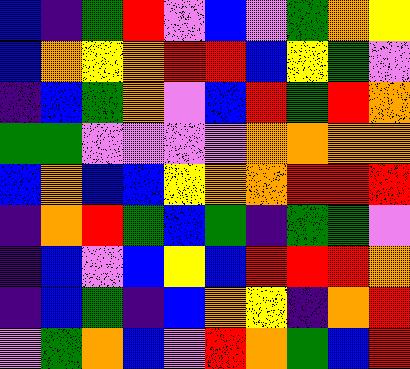[["blue", "indigo", "green", "red", "violet", "blue", "violet", "green", "orange", "yellow"], ["blue", "orange", "yellow", "orange", "red", "red", "blue", "yellow", "green", "violet"], ["indigo", "blue", "green", "orange", "violet", "blue", "red", "green", "red", "orange"], ["green", "green", "violet", "violet", "violet", "violet", "orange", "orange", "orange", "orange"], ["blue", "orange", "blue", "blue", "yellow", "orange", "orange", "red", "red", "red"], ["indigo", "orange", "red", "green", "blue", "green", "indigo", "green", "green", "violet"], ["indigo", "blue", "violet", "blue", "yellow", "blue", "red", "red", "red", "orange"], ["indigo", "blue", "green", "indigo", "blue", "orange", "yellow", "indigo", "orange", "red"], ["violet", "green", "orange", "blue", "violet", "red", "orange", "green", "blue", "red"]]